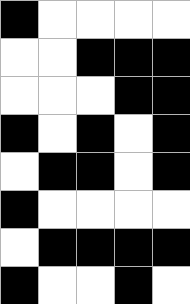[["black", "white", "white", "white", "white"], ["white", "white", "black", "black", "black"], ["white", "white", "white", "black", "black"], ["black", "white", "black", "white", "black"], ["white", "black", "black", "white", "black"], ["black", "white", "white", "white", "white"], ["white", "black", "black", "black", "black"], ["black", "white", "white", "black", "white"]]